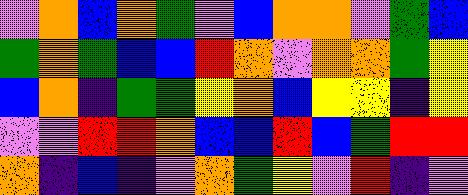[["violet", "orange", "blue", "orange", "green", "violet", "blue", "orange", "orange", "violet", "green", "blue"], ["green", "orange", "green", "blue", "blue", "red", "orange", "violet", "orange", "orange", "green", "yellow"], ["blue", "orange", "indigo", "green", "green", "yellow", "orange", "blue", "yellow", "yellow", "indigo", "yellow"], ["violet", "violet", "red", "red", "orange", "blue", "blue", "red", "blue", "green", "red", "red"], ["orange", "indigo", "blue", "indigo", "violet", "orange", "green", "yellow", "violet", "red", "indigo", "violet"]]